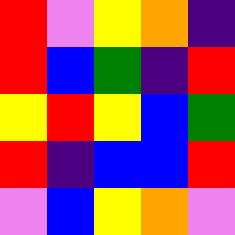[["red", "violet", "yellow", "orange", "indigo"], ["red", "blue", "green", "indigo", "red"], ["yellow", "red", "yellow", "blue", "green"], ["red", "indigo", "blue", "blue", "red"], ["violet", "blue", "yellow", "orange", "violet"]]